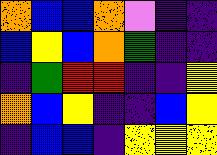[["orange", "blue", "blue", "orange", "violet", "indigo", "indigo"], ["blue", "yellow", "blue", "orange", "green", "indigo", "indigo"], ["indigo", "green", "red", "red", "indigo", "indigo", "yellow"], ["orange", "blue", "yellow", "indigo", "indigo", "blue", "yellow"], ["indigo", "blue", "blue", "indigo", "yellow", "yellow", "yellow"]]